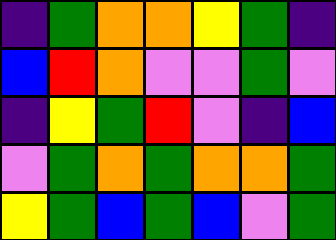[["indigo", "green", "orange", "orange", "yellow", "green", "indigo"], ["blue", "red", "orange", "violet", "violet", "green", "violet"], ["indigo", "yellow", "green", "red", "violet", "indigo", "blue"], ["violet", "green", "orange", "green", "orange", "orange", "green"], ["yellow", "green", "blue", "green", "blue", "violet", "green"]]